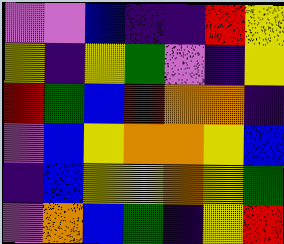[["violet", "violet", "blue", "indigo", "indigo", "red", "yellow"], ["yellow", "indigo", "yellow", "green", "violet", "indigo", "yellow"], ["red", "green", "blue", "red", "orange", "orange", "indigo"], ["violet", "blue", "yellow", "orange", "orange", "yellow", "blue"], ["indigo", "blue", "yellow", "yellow", "orange", "yellow", "green"], ["violet", "orange", "blue", "green", "indigo", "yellow", "red"]]